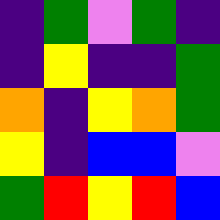[["indigo", "green", "violet", "green", "indigo"], ["indigo", "yellow", "indigo", "indigo", "green"], ["orange", "indigo", "yellow", "orange", "green"], ["yellow", "indigo", "blue", "blue", "violet"], ["green", "red", "yellow", "red", "blue"]]